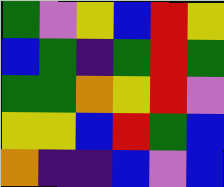[["green", "violet", "yellow", "blue", "red", "yellow"], ["blue", "green", "indigo", "green", "red", "green"], ["green", "green", "orange", "yellow", "red", "violet"], ["yellow", "yellow", "blue", "red", "green", "blue"], ["orange", "indigo", "indigo", "blue", "violet", "blue"]]